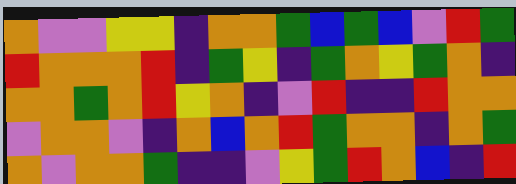[["orange", "violet", "violet", "yellow", "yellow", "indigo", "orange", "orange", "green", "blue", "green", "blue", "violet", "red", "green"], ["red", "orange", "orange", "orange", "red", "indigo", "green", "yellow", "indigo", "green", "orange", "yellow", "green", "orange", "indigo"], ["orange", "orange", "green", "orange", "red", "yellow", "orange", "indigo", "violet", "red", "indigo", "indigo", "red", "orange", "orange"], ["violet", "orange", "orange", "violet", "indigo", "orange", "blue", "orange", "red", "green", "orange", "orange", "indigo", "orange", "green"], ["orange", "violet", "orange", "orange", "green", "indigo", "indigo", "violet", "yellow", "green", "red", "orange", "blue", "indigo", "red"]]